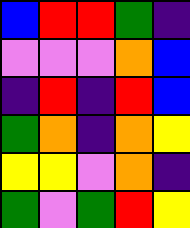[["blue", "red", "red", "green", "indigo"], ["violet", "violet", "violet", "orange", "blue"], ["indigo", "red", "indigo", "red", "blue"], ["green", "orange", "indigo", "orange", "yellow"], ["yellow", "yellow", "violet", "orange", "indigo"], ["green", "violet", "green", "red", "yellow"]]